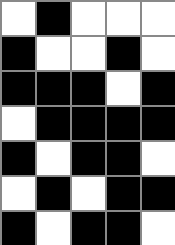[["white", "black", "white", "white", "white"], ["black", "white", "white", "black", "white"], ["black", "black", "black", "white", "black"], ["white", "black", "black", "black", "black"], ["black", "white", "black", "black", "white"], ["white", "black", "white", "black", "black"], ["black", "white", "black", "black", "white"]]